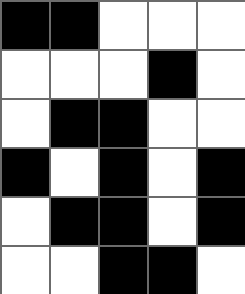[["black", "black", "white", "white", "white"], ["white", "white", "white", "black", "white"], ["white", "black", "black", "white", "white"], ["black", "white", "black", "white", "black"], ["white", "black", "black", "white", "black"], ["white", "white", "black", "black", "white"]]